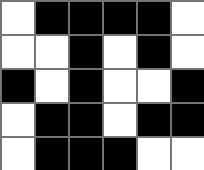[["white", "black", "black", "black", "black", "white"], ["white", "white", "black", "white", "black", "white"], ["black", "white", "black", "white", "white", "black"], ["white", "black", "black", "white", "black", "black"], ["white", "black", "black", "black", "white", "white"]]